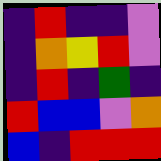[["indigo", "red", "indigo", "indigo", "violet"], ["indigo", "orange", "yellow", "red", "violet"], ["indigo", "red", "indigo", "green", "indigo"], ["red", "blue", "blue", "violet", "orange"], ["blue", "indigo", "red", "red", "red"]]